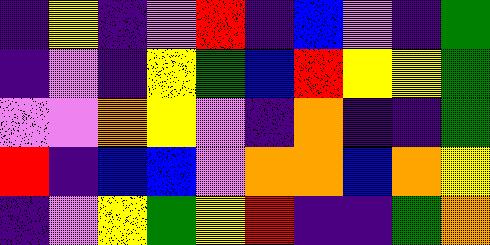[["indigo", "yellow", "indigo", "violet", "red", "indigo", "blue", "violet", "indigo", "green"], ["indigo", "violet", "indigo", "yellow", "green", "blue", "red", "yellow", "yellow", "green"], ["violet", "violet", "orange", "yellow", "violet", "indigo", "orange", "indigo", "indigo", "green"], ["red", "indigo", "blue", "blue", "violet", "orange", "orange", "blue", "orange", "yellow"], ["indigo", "violet", "yellow", "green", "yellow", "red", "indigo", "indigo", "green", "orange"]]